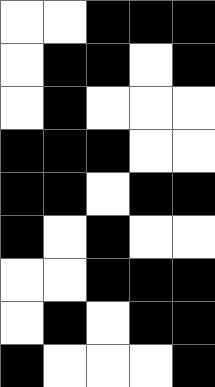[["white", "white", "black", "black", "black"], ["white", "black", "black", "white", "black"], ["white", "black", "white", "white", "white"], ["black", "black", "black", "white", "white"], ["black", "black", "white", "black", "black"], ["black", "white", "black", "white", "white"], ["white", "white", "black", "black", "black"], ["white", "black", "white", "black", "black"], ["black", "white", "white", "white", "black"]]